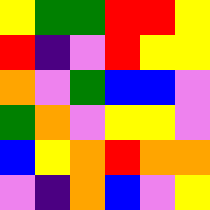[["yellow", "green", "green", "red", "red", "yellow"], ["red", "indigo", "violet", "red", "yellow", "yellow"], ["orange", "violet", "green", "blue", "blue", "violet"], ["green", "orange", "violet", "yellow", "yellow", "violet"], ["blue", "yellow", "orange", "red", "orange", "orange"], ["violet", "indigo", "orange", "blue", "violet", "yellow"]]